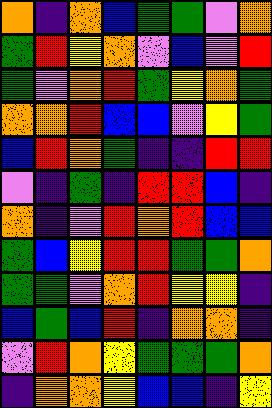[["orange", "indigo", "orange", "blue", "green", "green", "violet", "orange"], ["green", "red", "yellow", "orange", "violet", "blue", "violet", "red"], ["green", "violet", "orange", "red", "green", "yellow", "orange", "green"], ["orange", "orange", "red", "blue", "blue", "violet", "yellow", "green"], ["blue", "red", "orange", "green", "indigo", "indigo", "red", "red"], ["violet", "indigo", "green", "indigo", "red", "red", "blue", "indigo"], ["orange", "indigo", "violet", "red", "orange", "red", "blue", "blue"], ["green", "blue", "yellow", "red", "red", "green", "green", "orange"], ["green", "green", "violet", "orange", "red", "yellow", "yellow", "indigo"], ["blue", "green", "blue", "red", "indigo", "orange", "orange", "indigo"], ["violet", "red", "orange", "yellow", "green", "green", "green", "orange"], ["indigo", "orange", "orange", "yellow", "blue", "blue", "indigo", "yellow"]]